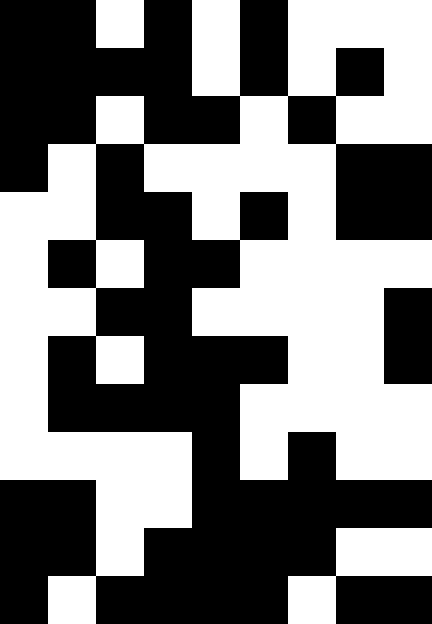[["black", "black", "white", "black", "white", "black", "white", "white", "white"], ["black", "black", "black", "black", "white", "black", "white", "black", "white"], ["black", "black", "white", "black", "black", "white", "black", "white", "white"], ["black", "white", "black", "white", "white", "white", "white", "black", "black"], ["white", "white", "black", "black", "white", "black", "white", "black", "black"], ["white", "black", "white", "black", "black", "white", "white", "white", "white"], ["white", "white", "black", "black", "white", "white", "white", "white", "black"], ["white", "black", "white", "black", "black", "black", "white", "white", "black"], ["white", "black", "black", "black", "black", "white", "white", "white", "white"], ["white", "white", "white", "white", "black", "white", "black", "white", "white"], ["black", "black", "white", "white", "black", "black", "black", "black", "black"], ["black", "black", "white", "black", "black", "black", "black", "white", "white"], ["black", "white", "black", "black", "black", "black", "white", "black", "black"]]